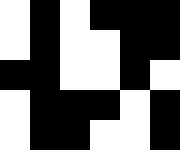[["white", "black", "white", "black", "black", "black"], ["white", "black", "white", "white", "black", "black"], ["black", "black", "white", "white", "black", "white"], ["white", "black", "black", "black", "white", "black"], ["white", "black", "black", "white", "white", "black"]]